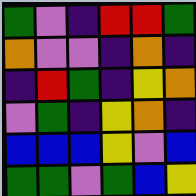[["green", "violet", "indigo", "red", "red", "green"], ["orange", "violet", "violet", "indigo", "orange", "indigo"], ["indigo", "red", "green", "indigo", "yellow", "orange"], ["violet", "green", "indigo", "yellow", "orange", "indigo"], ["blue", "blue", "blue", "yellow", "violet", "blue"], ["green", "green", "violet", "green", "blue", "yellow"]]